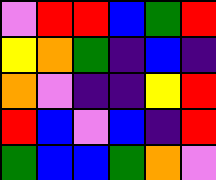[["violet", "red", "red", "blue", "green", "red"], ["yellow", "orange", "green", "indigo", "blue", "indigo"], ["orange", "violet", "indigo", "indigo", "yellow", "red"], ["red", "blue", "violet", "blue", "indigo", "red"], ["green", "blue", "blue", "green", "orange", "violet"]]